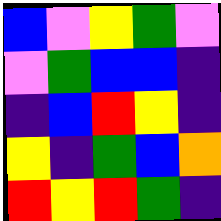[["blue", "violet", "yellow", "green", "violet"], ["violet", "green", "blue", "blue", "indigo"], ["indigo", "blue", "red", "yellow", "indigo"], ["yellow", "indigo", "green", "blue", "orange"], ["red", "yellow", "red", "green", "indigo"]]